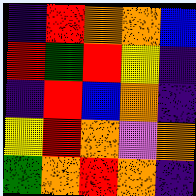[["indigo", "red", "orange", "orange", "blue"], ["red", "green", "red", "yellow", "indigo"], ["indigo", "red", "blue", "orange", "indigo"], ["yellow", "red", "orange", "violet", "orange"], ["green", "orange", "red", "orange", "indigo"]]